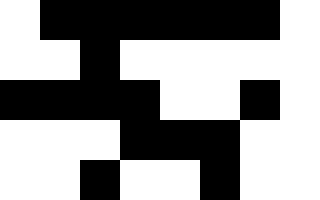[["white", "black", "black", "black", "black", "black", "black", "white"], ["white", "white", "black", "white", "white", "white", "white", "white"], ["black", "black", "black", "black", "white", "white", "black", "white"], ["white", "white", "white", "black", "black", "black", "white", "white"], ["white", "white", "black", "white", "white", "black", "white", "white"]]